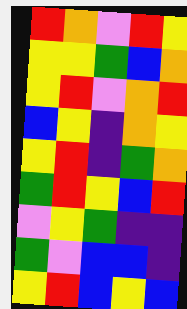[["red", "orange", "violet", "red", "yellow"], ["yellow", "yellow", "green", "blue", "orange"], ["yellow", "red", "violet", "orange", "red"], ["blue", "yellow", "indigo", "orange", "yellow"], ["yellow", "red", "indigo", "green", "orange"], ["green", "red", "yellow", "blue", "red"], ["violet", "yellow", "green", "indigo", "indigo"], ["green", "violet", "blue", "blue", "indigo"], ["yellow", "red", "blue", "yellow", "blue"]]